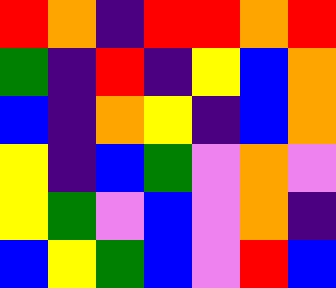[["red", "orange", "indigo", "red", "red", "orange", "red"], ["green", "indigo", "red", "indigo", "yellow", "blue", "orange"], ["blue", "indigo", "orange", "yellow", "indigo", "blue", "orange"], ["yellow", "indigo", "blue", "green", "violet", "orange", "violet"], ["yellow", "green", "violet", "blue", "violet", "orange", "indigo"], ["blue", "yellow", "green", "blue", "violet", "red", "blue"]]